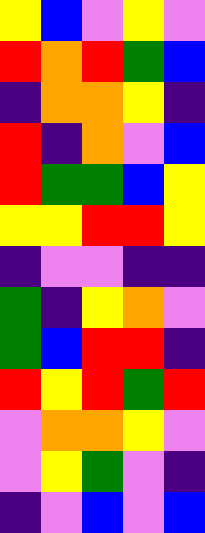[["yellow", "blue", "violet", "yellow", "violet"], ["red", "orange", "red", "green", "blue"], ["indigo", "orange", "orange", "yellow", "indigo"], ["red", "indigo", "orange", "violet", "blue"], ["red", "green", "green", "blue", "yellow"], ["yellow", "yellow", "red", "red", "yellow"], ["indigo", "violet", "violet", "indigo", "indigo"], ["green", "indigo", "yellow", "orange", "violet"], ["green", "blue", "red", "red", "indigo"], ["red", "yellow", "red", "green", "red"], ["violet", "orange", "orange", "yellow", "violet"], ["violet", "yellow", "green", "violet", "indigo"], ["indigo", "violet", "blue", "violet", "blue"]]